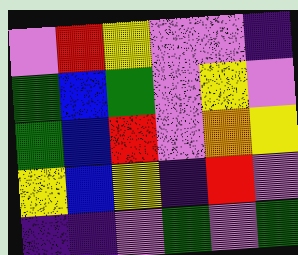[["violet", "red", "yellow", "violet", "violet", "indigo"], ["green", "blue", "green", "violet", "yellow", "violet"], ["green", "blue", "red", "violet", "orange", "yellow"], ["yellow", "blue", "yellow", "indigo", "red", "violet"], ["indigo", "indigo", "violet", "green", "violet", "green"]]